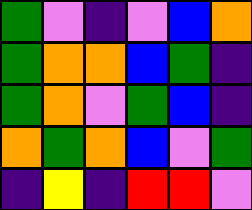[["green", "violet", "indigo", "violet", "blue", "orange"], ["green", "orange", "orange", "blue", "green", "indigo"], ["green", "orange", "violet", "green", "blue", "indigo"], ["orange", "green", "orange", "blue", "violet", "green"], ["indigo", "yellow", "indigo", "red", "red", "violet"]]